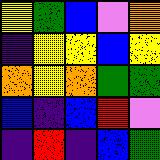[["yellow", "green", "blue", "violet", "orange"], ["indigo", "yellow", "yellow", "blue", "yellow"], ["orange", "yellow", "orange", "green", "green"], ["blue", "indigo", "blue", "red", "violet"], ["indigo", "red", "indigo", "blue", "green"]]